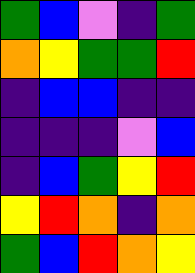[["green", "blue", "violet", "indigo", "green"], ["orange", "yellow", "green", "green", "red"], ["indigo", "blue", "blue", "indigo", "indigo"], ["indigo", "indigo", "indigo", "violet", "blue"], ["indigo", "blue", "green", "yellow", "red"], ["yellow", "red", "orange", "indigo", "orange"], ["green", "blue", "red", "orange", "yellow"]]